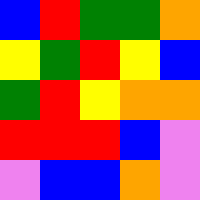[["blue", "red", "green", "green", "orange"], ["yellow", "green", "red", "yellow", "blue"], ["green", "red", "yellow", "orange", "orange"], ["red", "red", "red", "blue", "violet"], ["violet", "blue", "blue", "orange", "violet"]]